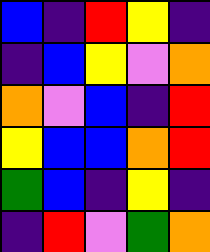[["blue", "indigo", "red", "yellow", "indigo"], ["indigo", "blue", "yellow", "violet", "orange"], ["orange", "violet", "blue", "indigo", "red"], ["yellow", "blue", "blue", "orange", "red"], ["green", "blue", "indigo", "yellow", "indigo"], ["indigo", "red", "violet", "green", "orange"]]